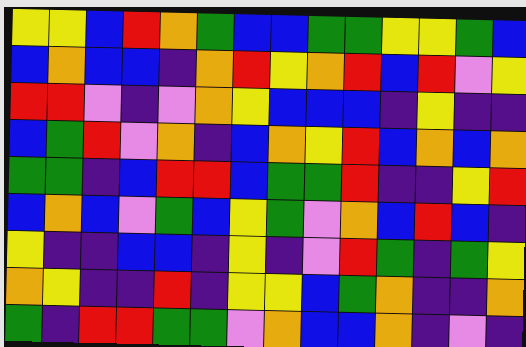[["yellow", "yellow", "blue", "red", "orange", "green", "blue", "blue", "green", "green", "yellow", "yellow", "green", "blue"], ["blue", "orange", "blue", "blue", "indigo", "orange", "red", "yellow", "orange", "red", "blue", "red", "violet", "yellow"], ["red", "red", "violet", "indigo", "violet", "orange", "yellow", "blue", "blue", "blue", "indigo", "yellow", "indigo", "indigo"], ["blue", "green", "red", "violet", "orange", "indigo", "blue", "orange", "yellow", "red", "blue", "orange", "blue", "orange"], ["green", "green", "indigo", "blue", "red", "red", "blue", "green", "green", "red", "indigo", "indigo", "yellow", "red"], ["blue", "orange", "blue", "violet", "green", "blue", "yellow", "green", "violet", "orange", "blue", "red", "blue", "indigo"], ["yellow", "indigo", "indigo", "blue", "blue", "indigo", "yellow", "indigo", "violet", "red", "green", "indigo", "green", "yellow"], ["orange", "yellow", "indigo", "indigo", "red", "indigo", "yellow", "yellow", "blue", "green", "orange", "indigo", "indigo", "orange"], ["green", "indigo", "red", "red", "green", "green", "violet", "orange", "blue", "blue", "orange", "indigo", "violet", "indigo"]]